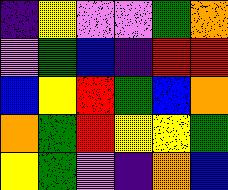[["indigo", "yellow", "violet", "violet", "green", "orange"], ["violet", "green", "blue", "indigo", "red", "red"], ["blue", "yellow", "red", "green", "blue", "orange"], ["orange", "green", "red", "yellow", "yellow", "green"], ["yellow", "green", "violet", "indigo", "orange", "blue"]]